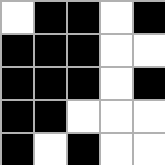[["white", "black", "black", "white", "black"], ["black", "black", "black", "white", "white"], ["black", "black", "black", "white", "black"], ["black", "black", "white", "white", "white"], ["black", "white", "black", "white", "white"]]